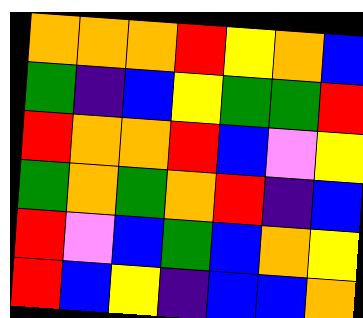[["orange", "orange", "orange", "red", "yellow", "orange", "blue"], ["green", "indigo", "blue", "yellow", "green", "green", "red"], ["red", "orange", "orange", "red", "blue", "violet", "yellow"], ["green", "orange", "green", "orange", "red", "indigo", "blue"], ["red", "violet", "blue", "green", "blue", "orange", "yellow"], ["red", "blue", "yellow", "indigo", "blue", "blue", "orange"]]